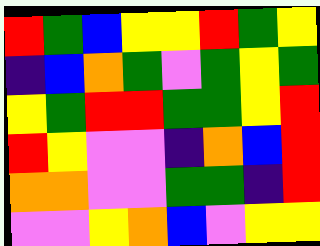[["red", "green", "blue", "yellow", "yellow", "red", "green", "yellow"], ["indigo", "blue", "orange", "green", "violet", "green", "yellow", "green"], ["yellow", "green", "red", "red", "green", "green", "yellow", "red"], ["red", "yellow", "violet", "violet", "indigo", "orange", "blue", "red"], ["orange", "orange", "violet", "violet", "green", "green", "indigo", "red"], ["violet", "violet", "yellow", "orange", "blue", "violet", "yellow", "yellow"]]